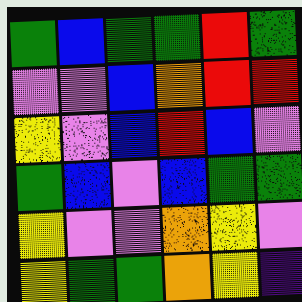[["green", "blue", "green", "green", "red", "green"], ["violet", "violet", "blue", "orange", "red", "red"], ["yellow", "violet", "blue", "red", "blue", "violet"], ["green", "blue", "violet", "blue", "green", "green"], ["yellow", "violet", "violet", "orange", "yellow", "violet"], ["yellow", "green", "green", "orange", "yellow", "indigo"]]